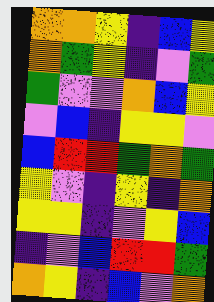[["orange", "orange", "yellow", "indigo", "blue", "yellow"], ["orange", "green", "yellow", "indigo", "violet", "green"], ["green", "violet", "violet", "orange", "blue", "yellow"], ["violet", "blue", "indigo", "yellow", "yellow", "violet"], ["blue", "red", "red", "green", "orange", "green"], ["yellow", "violet", "indigo", "yellow", "indigo", "orange"], ["yellow", "yellow", "indigo", "violet", "yellow", "blue"], ["indigo", "violet", "blue", "red", "red", "green"], ["orange", "yellow", "indigo", "blue", "violet", "orange"]]